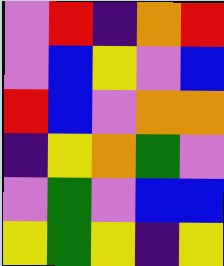[["violet", "red", "indigo", "orange", "red"], ["violet", "blue", "yellow", "violet", "blue"], ["red", "blue", "violet", "orange", "orange"], ["indigo", "yellow", "orange", "green", "violet"], ["violet", "green", "violet", "blue", "blue"], ["yellow", "green", "yellow", "indigo", "yellow"]]